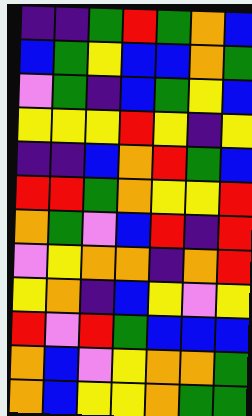[["indigo", "indigo", "green", "red", "green", "orange", "blue"], ["blue", "green", "yellow", "blue", "blue", "orange", "green"], ["violet", "green", "indigo", "blue", "green", "yellow", "blue"], ["yellow", "yellow", "yellow", "red", "yellow", "indigo", "yellow"], ["indigo", "indigo", "blue", "orange", "red", "green", "blue"], ["red", "red", "green", "orange", "yellow", "yellow", "red"], ["orange", "green", "violet", "blue", "red", "indigo", "red"], ["violet", "yellow", "orange", "orange", "indigo", "orange", "red"], ["yellow", "orange", "indigo", "blue", "yellow", "violet", "yellow"], ["red", "violet", "red", "green", "blue", "blue", "blue"], ["orange", "blue", "violet", "yellow", "orange", "orange", "green"], ["orange", "blue", "yellow", "yellow", "orange", "green", "green"]]